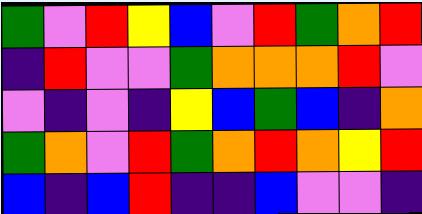[["green", "violet", "red", "yellow", "blue", "violet", "red", "green", "orange", "red"], ["indigo", "red", "violet", "violet", "green", "orange", "orange", "orange", "red", "violet"], ["violet", "indigo", "violet", "indigo", "yellow", "blue", "green", "blue", "indigo", "orange"], ["green", "orange", "violet", "red", "green", "orange", "red", "orange", "yellow", "red"], ["blue", "indigo", "blue", "red", "indigo", "indigo", "blue", "violet", "violet", "indigo"]]